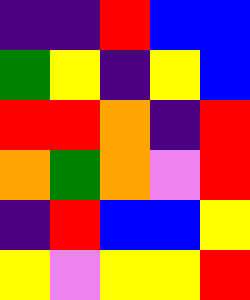[["indigo", "indigo", "red", "blue", "blue"], ["green", "yellow", "indigo", "yellow", "blue"], ["red", "red", "orange", "indigo", "red"], ["orange", "green", "orange", "violet", "red"], ["indigo", "red", "blue", "blue", "yellow"], ["yellow", "violet", "yellow", "yellow", "red"]]